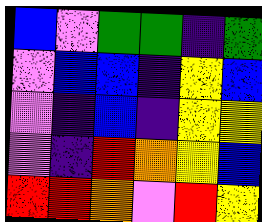[["blue", "violet", "green", "green", "indigo", "green"], ["violet", "blue", "blue", "indigo", "yellow", "blue"], ["violet", "indigo", "blue", "indigo", "yellow", "yellow"], ["violet", "indigo", "red", "orange", "yellow", "blue"], ["red", "red", "orange", "violet", "red", "yellow"]]